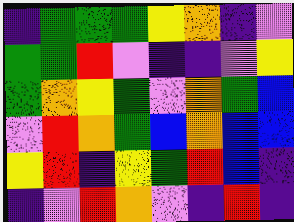[["indigo", "green", "green", "green", "yellow", "orange", "indigo", "violet"], ["green", "green", "red", "violet", "indigo", "indigo", "violet", "yellow"], ["green", "orange", "yellow", "green", "violet", "orange", "green", "blue"], ["violet", "red", "orange", "green", "blue", "orange", "blue", "blue"], ["yellow", "red", "indigo", "yellow", "green", "red", "blue", "indigo"], ["indigo", "violet", "red", "orange", "violet", "indigo", "red", "indigo"]]